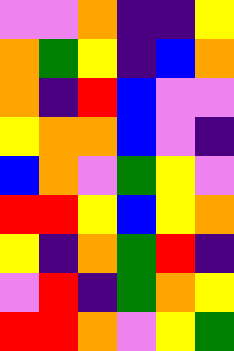[["violet", "violet", "orange", "indigo", "indigo", "yellow"], ["orange", "green", "yellow", "indigo", "blue", "orange"], ["orange", "indigo", "red", "blue", "violet", "violet"], ["yellow", "orange", "orange", "blue", "violet", "indigo"], ["blue", "orange", "violet", "green", "yellow", "violet"], ["red", "red", "yellow", "blue", "yellow", "orange"], ["yellow", "indigo", "orange", "green", "red", "indigo"], ["violet", "red", "indigo", "green", "orange", "yellow"], ["red", "red", "orange", "violet", "yellow", "green"]]